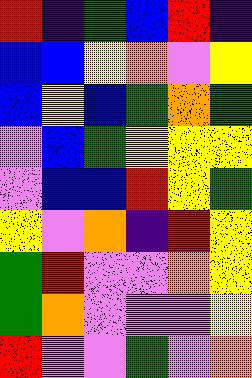[["red", "indigo", "green", "blue", "red", "indigo"], ["blue", "blue", "yellow", "orange", "violet", "yellow"], ["blue", "yellow", "blue", "green", "orange", "green"], ["violet", "blue", "green", "yellow", "yellow", "yellow"], ["violet", "blue", "blue", "red", "yellow", "green"], ["yellow", "violet", "orange", "indigo", "red", "yellow"], ["green", "red", "violet", "violet", "orange", "yellow"], ["green", "orange", "violet", "violet", "violet", "yellow"], ["red", "violet", "violet", "green", "violet", "orange"]]